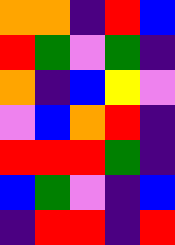[["orange", "orange", "indigo", "red", "blue"], ["red", "green", "violet", "green", "indigo"], ["orange", "indigo", "blue", "yellow", "violet"], ["violet", "blue", "orange", "red", "indigo"], ["red", "red", "red", "green", "indigo"], ["blue", "green", "violet", "indigo", "blue"], ["indigo", "red", "red", "indigo", "red"]]